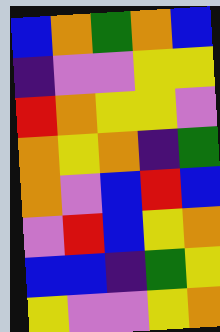[["blue", "orange", "green", "orange", "blue"], ["indigo", "violet", "violet", "yellow", "yellow"], ["red", "orange", "yellow", "yellow", "violet"], ["orange", "yellow", "orange", "indigo", "green"], ["orange", "violet", "blue", "red", "blue"], ["violet", "red", "blue", "yellow", "orange"], ["blue", "blue", "indigo", "green", "yellow"], ["yellow", "violet", "violet", "yellow", "orange"]]